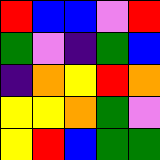[["red", "blue", "blue", "violet", "red"], ["green", "violet", "indigo", "green", "blue"], ["indigo", "orange", "yellow", "red", "orange"], ["yellow", "yellow", "orange", "green", "violet"], ["yellow", "red", "blue", "green", "green"]]